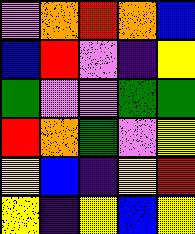[["violet", "orange", "red", "orange", "blue"], ["blue", "red", "violet", "indigo", "yellow"], ["green", "violet", "violet", "green", "green"], ["red", "orange", "green", "violet", "yellow"], ["yellow", "blue", "indigo", "yellow", "red"], ["yellow", "indigo", "yellow", "blue", "yellow"]]